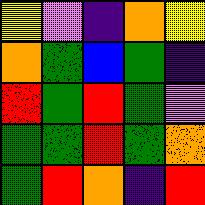[["yellow", "violet", "indigo", "orange", "yellow"], ["orange", "green", "blue", "green", "indigo"], ["red", "green", "red", "green", "violet"], ["green", "green", "red", "green", "orange"], ["green", "red", "orange", "indigo", "red"]]